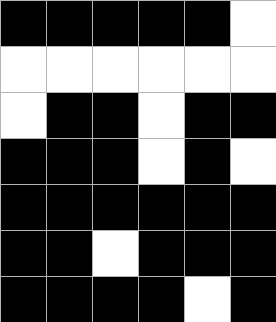[["black", "black", "black", "black", "black", "white"], ["white", "white", "white", "white", "white", "white"], ["white", "black", "black", "white", "black", "black"], ["black", "black", "black", "white", "black", "white"], ["black", "black", "black", "black", "black", "black"], ["black", "black", "white", "black", "black", "black"], ["black", "black", "black", "black", "white", "black"]]